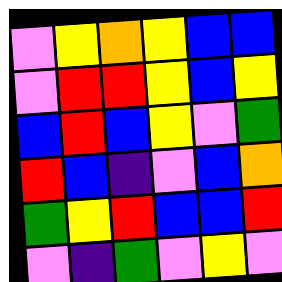[["violet", "yellow", "orange", "yellow", "blue", "blue"], ["violet", "red", "red", "yellow", "blue", "yellow"], ["blue", "red", "blue", "yellow", "violet", "green"], ["red", "blue", "indigo", "violet", "blue", "orange"], ["green", "yellow", "red", "blue", "blue", "red"], ["violet", "indigo", "green", "violet", "yellow", "violet"]]